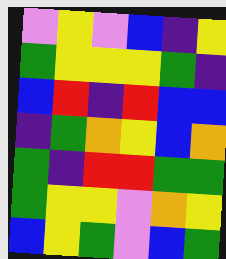[["violet", "yellow", "violet", "blue", "indigo", "yellow"], ["green", "yellow", "yellow", "yellow", "green", "indigo"], ["blue", "red", "indigo", "red", "blue", "blue"], ["indigo", "green", "orange", "yellow", "blue", "orange"], ["green", "indigo", "red", "red", "green", "green"], ["green", "yellow", "yellow", "violet", "orange", "yellow"], ["blue", "yellow", "green", "violet", "blue", "green"]]